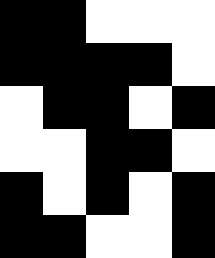[["black", "black", "white", "white", "white"], ["black", "black", "black", "black", "white"], ["white", "black", "black", "white", "black"], ["white", "white", "black", "black", "white"], ["black", "white", "black", "white", "black"], ["black", "black", "white", "white", "black"]]